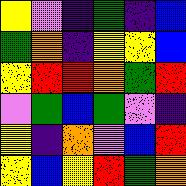[["yellow", "violet", "indigo", "green", "indigo", "blue"], ["green", "orange", "indigo", "yellow", "yellow", "blue"], ["yellow", "red", "red", "orange", "green", "red"], ["violet", "green", "blue", "green", "violet", "indigo"], ["yellow", "indigo", "orange", "violet", "blue", "red"], ["yellow", "blue", "yellow", "red", "green", "orange"]]